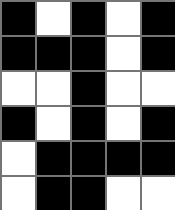[["black", "white", "black", "white", "black"], ["black", "black", "black", "white", "black"], ["white", "white", "black", "white", "white"], ["black", "white", "black", "white", "black"], ["white", "black", "black", "black", "black"], ["white", "black", "black", "white", "white"]]